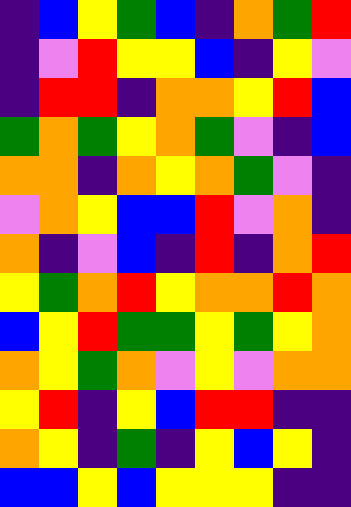[["indigo", "blue", "yellow", "green", "blue", "indigo", "orange", "green", "red"], ["indigo", "violet", "red", "yellow", "yellow", "blue", "indigo", "yellow", "violet"], ["indigo", "red", "red", "indigo", "orange", "orange", "yellow", "red", "blue"], ["green", "orange", "green", "yellow", "orange", "green", "violet", "indigo", "blue"], ["orange", "orange", "indigo", "orange", "yellow", "orange", "green", "violet", "indigo"], ["violet", "orange", "yellow", "blue", "blue", "red", "violet", "orange", "indigo"], ["orange", "indigo", "violet", "blue", "indigo", "red", "indigo", "orange", "red"], ["yellow", "green", "orange", "red", "yellow", "orange", "orange", "red", "orange"], ["blue", "yellow", "red", "green", "green", "yellow", "green", "yellow", "orange"], ["orange", "yellow", "green", "orange", "violet", "yellow", "violet", "orange", "orange"], ["yellow", "red", "indigo", "yellow", "blue", "red", "red", "indigo", "indigo"], ["orange", "yellow", "indigo", "green", "indigo", "yellow", "blue", "yellow", "indigo"], ["blue", "blue", "yellow", "blue", "yellow", "yellow", "yellow", "indigo", "indigo"]]